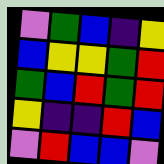[["violet", "green", "blue", "indigo", "yellow"], ["blue", "yellow", "yellow", "green", "red"], ["green", "blue", "red", "green", "red"], ["yellow", "indigo", "indigo", "red", "blue"], ["violet", "red", "blue", "blue", "violet"]]